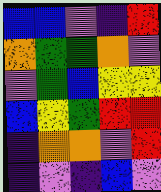[["blue", "blue", "violet", "indigo", "red"], ["orange", "green", "green", "orange", "violet"], ["violet", "green", "blue", "yellow", "yellow"], ["blue", "yellow", "green", "red", "red"], ["indigo", "orange", "orange", "violet", "red"], ["indigo", "violet", "indigo", "blue", "violet"]]